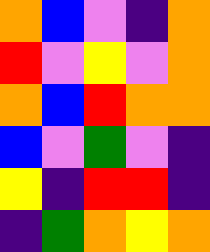[["orange", "blue", "violet", "indigo", "orange"], ["red", "violet", "yellow", "violet", "orange"], ["orange", "blue", "red", "orange", "orange"], ["blue", "violet", "green", "violet", "indigo"], ["yellow", "indigo", "red", "red", "indigo"], ["indigo", "green", "orange", "yellow", "orange"]]